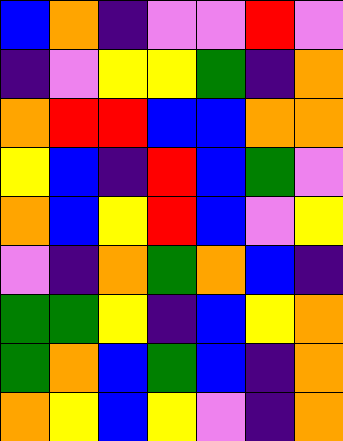[["blue", "orange", "indigo", "violet", "violet", "red", "violet"], ["indigo", "violet", "yellow", "yellow", "green", "indigo", "orange"], ["orange", "red", "red", "blue", "blue", "orange", "orange"], ["yellow", "blue", "indigo", "red", "blue", "green", "violet"], ["orange", "blue", "yellow", "red", "blue", "violet", "yellow"], ["violet", "indigo", "orange", "green", "orange", "blue", "indigo"], ["green", "green", "yellow", "indigo", "blue", "yellow", "orange"], ["green", "orange", "blue", "green", "blue", "indigo", "orange"], ["orange", "yellow", "blue", "yellow", "violet", "indigo", "orange"]]